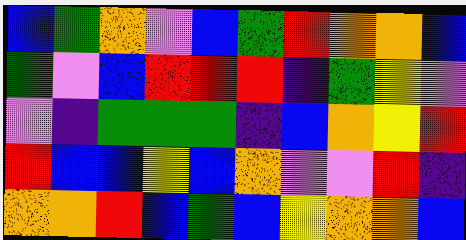[["blue", "green", "orange", "violet", "blue", "green", "red", "orange", "orange", "blue"], ["green", "violet", "blue", "red", "red", "red", "indigo", "green", "yellow", "violet"], ["violet", "indigo", "green", "green", "green", "indigo", "blue", "orange", "yellow", "red"], ["red", "blue", "blue", "yellow", "blue", "orange", "violet", "violet", "red", "indigo"], ["orange", "orange", "red", "blue", "green", "blue", "yellow", "orange", "orange", "blue"]]